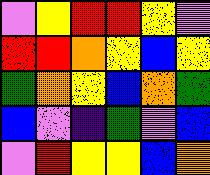[["violet", "yellow", "red", "red", "yellow", "violet"], ["red", "red", "orange", "yellow", "blue", "yellow"], ["green", "orange", "yellow", "blue", "orange", "green"], ["blue", "violet", "indigo", "green", "violet", "blue"], ["violet", "red", "yellow", "yellow", "blue", "orange"]]